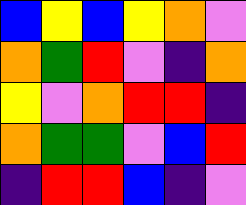[["blue", "yellow", "blue", "yellow", "orange", "violet"], ["orange", "green", "red", "violet", "indigo", "orange"], ["yellow", "violet", "orange", "red", "red", "indigo"], ["orange", "green", "green", "violet", "blue", "red"], ["indigo", "red", "red", "blue", "indigo", "violet"]]